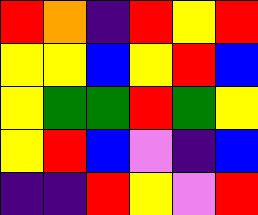[["red", "orange", "indigo", "red", "yellow", "red"], ["yellow", "yellow", "blue", "yellow", "red", "blue"], ["yellow", "green", "green", "red", "green", "yellow"], ["yellow", "red", "blue", "violet", "indigo", "blue"], ["indigo", "indigo", "red", "yellow", "violet", "red"]]